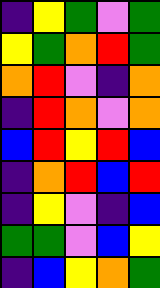[["indigo", "yellow", "green", "violet", "green"], ["yellow", "green", "orange", "red", "green"], ["orange", "red", "violet", "indigo", "orange"], ["indigo", "red", "orange", "violet", "orange"], ["blue", "red", "yellow", "red", "blue"], ["indigo", "orange", "red", "blue", "red"], ["indigo", "yellow", "violet", "indigo", "blue"], ["green", "green", "violet", "blue", "yellow"], ["indigo", "blue", "yellow", "orange", "green"]]